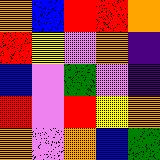[["orange", "blue", "red", "red", "orange"], ["red", "yellow", "violet", "orange", "indigo"], ["blue", "violet", "green", "violet", "indigo"], ["red", "violet", "red", "yellow", "orange"], ["orange", "violet", "orange", "blue", "green"]]